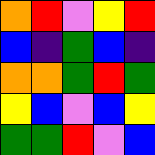[["orange", "red", "violet", "yellow", "red"], ["blue", "indigo", "green", "blue", "indigo"], ["orange", "orange", "green", "red", "green"], ["yellow", "blue", "violet", "blue", "yellow"], ["green", "green", "red", "violet", "blue"]]